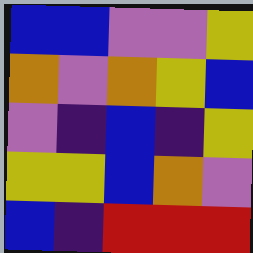[["blue", "blue", "violet", "violet", "yellow"], ["orange", "violet", "orange", "yellow", "blue"], ["violet", "indigo", "blue", "indigo", "yellow"], ["yellow", "yellow", "blue", "orange", "violet"], ["blue", "indigo", "red", "red", "red"]]